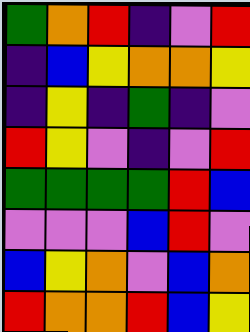[["green", "orange", "red", "indigo", "violet", "red"], ["indigo", "blue", "yellow", "orange", "orange", "yellow"], ["indigo", "yellow", "indigo", "green", "indigo", "violet"], ["red", "yellow", "violet", "indigo", "violet", "red"], ["green", "green", "green", "green", "red", "blue"], ["violet", "violet", "violet", "blue", "red", "violet"], ["blue", "yellow", "orange", "violet", "blue", "orange"], ["red", "orange", "orange", "red", "blue", "yellow"]]